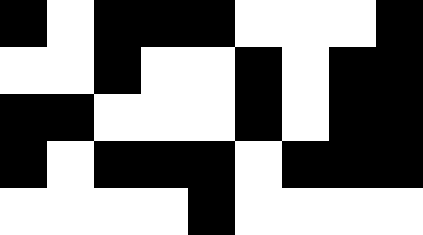[["black", "white", "black", "black", "black", "white", "white", "white", "black"], ["white", "white", "black", "white", "white", "black", "white", "black", "black"], ["black", "black", "white", "white", "white", "black", "white", "black", "black"], ["black", "white", "black", "black", "black", "white", "black", "black", "black"], ["white", "white", "white", "white", "black", "white", "white", "white", "white"]]